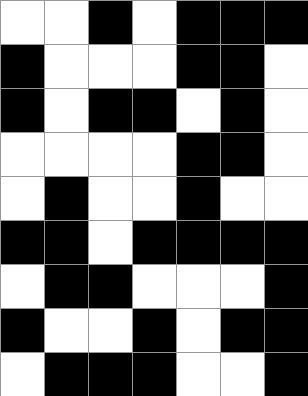[["white", "white", "black", "white", "black", "black", "black"], ["black", "white", "white", "white", "black", "black", "white"], ["black", "white", "black", "black", "white", "black", "white"], ["white", "white", "white", "white", "black", "black", "white"], ["white", "black", "white", "white", "black", "white", "white"], ["black", "black", "white", "black", "black", "black", "black"], ["white", "black", "black", "white", "white", "white", "black"], ["black", "white", "white", "black", "white", "black", "black"], ["white", "black", "black", "black", "white", "white", "black"]]